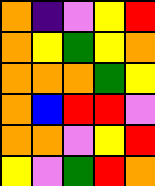[["orange", "indigo", "violet", "yellow", "red"], ["orange", "yellow", "green", "yellow", "orange"], ["orange", "orange", "orange", "green", "yellow"], ["orange", "blue", "red", "red", "violet"], ["orange", "orange", "violet", "yellow", "red"], ["yellow", "violet", "green", "red", "orange"]]